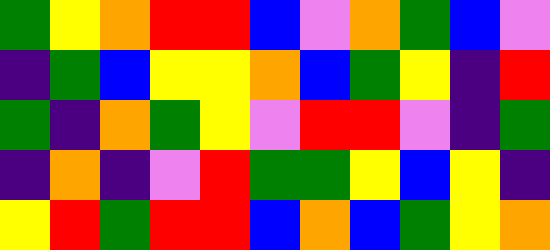[["green", "yellow", "orange", "red", "red", "blue", "violet", "orange", "green", "blue", "violet"], ["indigo", "green", "blue", "yellow", "yellow", "orange", "blue", "green", "yellow", "indigo", "red"], ["green", "indigo", "orange", "green", "yellow", "violet", "red", "red", "violet", "indigo", "green"], ["indigo", "orange", "indigo", "violet", "red", "green", "green", "yellow", "blue", "yellow", "indigo"], ["yellow", "red", "green", "red", "red", "blue", "orange", "blue", "green", "yellow", "orange"]]